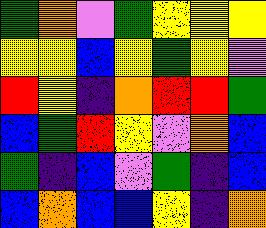[["green", "orange", "violet", "green", "yellow", "yellow", "yellow"], ["yellow", "yellow", "blue", "yellow", "green", "yellow", "violet"], ["red", "yellow", "indigo", "orange", "red", "red", "green"], ["blue", "green", "red", "yellow", "violet", "orange", "blue"], ["green", "indigo", "blue", "violet", "green", "indigo", "blue"], ["blue", "orange", "blue", "blue", "yellow", "indigo", "orange"]]